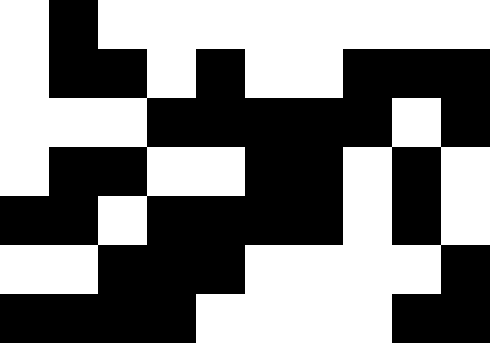[["white", "black", "white", "white", "white", "white", "white", "white", "white", "white"], ["white", "black", "black", "white", "black", "white", "white", "black", "black", "black"], ["white", "white", "white", "black", "black", "black", "black", "black", "white", "black"], ["white", "black", "black", "white", "white", "black", "black", "white", "black", "white"], ["black", "black", "white", "black", "black", "black", "black", "white", "black", "white"], ["white", "white", "black", "black", "black", "white", "white", "white", "white", "black"], ["black", "black", "black", "black", "white", "white", "white", "white", "black", "black"]]